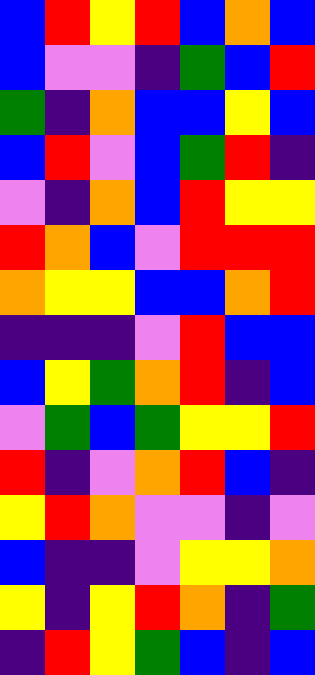[["blue", "red", "yellow", "red", "blue", "orange", "blue"], ["blue", "violet", "violet", "indigo", "green", "blue", "red"], ["green", "indigo", "orange", "blue", "blue", "yellow", "blue"], ["blue", "red", "violet", "blue", "green", "red", "indigo"], ["violet", "indigo", "orange", "blue", "red", "yellow", "yellow"], ["red", "orange", "blue", "violet", "red", "red", "red"], ["orange", "yellow", "yellow", "blue", "blue", "orange", "red"], ["indigo", "indigo", "indigo", "violet", "red", "blue", "blue"], ["blue", "yellow", "green", "orange", "red", "indigo", "blue"], ["violet", "green", "blue", "green", "yellow", "yellow", "red"], ["red", "indigo", "violet", "orange", "red", "blue", "indigo"], ["yellow", "red", "orange", "violet", "violet", "indigo", "violet"], ["blue", "indigo", "indigo", "violet", "yellow", "yellow", "orange"], ["yellow", "indigo", "yellow", "red", "orange", "indigo", "green"], ["indigo", "red", "yellow", "green", "blue", "indigo", "blue"]]